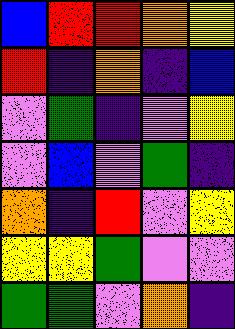[["blue", "red", "red", "orange", "yellow"], ["red", "indigo", "orange", "indigo", "blue"], ["violet", "green", "indigo", "violet", "yellow"], ["violet", "blue", "violet", "green", "indigo"], ["orange", "indigo", "red", "violet", "yellow"], ["yellow", "yellow", "green", "violet", "violet"], ["green", "green", "violet", "orange", "indigo"]]